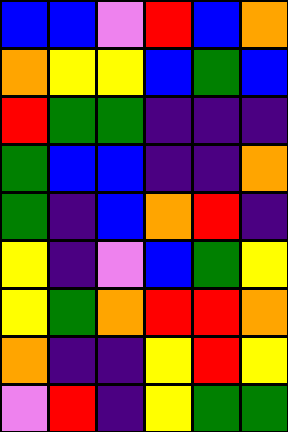[["blue", "blue", "violet", "red", "blue", "orange"], ["orange", "yellow", "yellow", "blue", "green", "blue"], ["red", "green", "green", "indigo", "indigo", "indigo"], ["green", "blue", "blue", "indigo", "indigo", "orange"], ["green", "indigo", "blue", "orange", "red", "indigo"], ["yellow", "indigo", "violet", "blue", "green", "yellow"], ["yellow", "green", "orange", "red", "red", "orange"], ["orange", "indigo", "indigo", "yellow", "red", "yellow"], ["violet", "red", "indigo", "yellow", "green", "green"]]